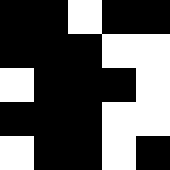[["black", "black", "white", "black", "black"], ["black", "black", "black", "white", "white"], ["white", "black", "black", "black", "white"], ["black", "black", "black", "white", "white"], ["white", "black", "black", "white", "black"]]